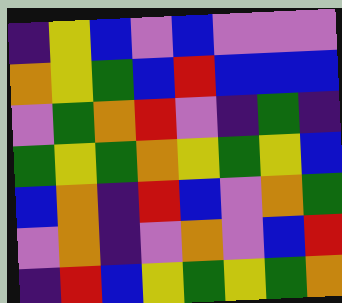[["indigo", "yellow", "blue", "violet", "blue", "violet", "violet", "violet"], ["orange", "yellow", "green", "blue", "red", "blue", "blue", "blue"], ["violet", "green", "orange", "red", "violet", "indigo", "green", "indigo"], ["green", "yellow", "green", "orange", "yellow", "green", "yellow", "blue"], ["blue", "orange", "indigo", "red", "blue", "violet", "orange", "green"], ["violet", "orange", "indigo", "violet", "orange", "violet", "blue", "red"], ["indigo", "red", "blue", "yellow", "green", "yellow", "green", "orange"]]